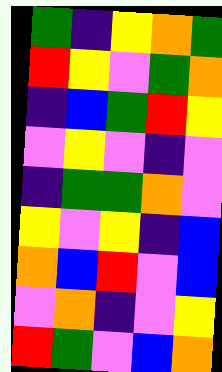[["green", "indigo", "yellow", "orange", "green"], ["red", "yellow", "violet", "green", "orange"], ["indigo", "blue", "green", "red", "yellow"], ["violet", "yellow", "violet", "indigo", "violet"], ["indigo", "green", "green", "orange", "violet"], ["yellow", "violet", "yellow", "indigo", "blue"], ["orange", "blue", "red", "violet", "blue"], ["violet", "orange", "indigo", "violet", "yellow"], ["red", "green", "violet", "blue", "orange"]]